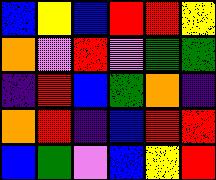[["blue", "yellow", "blue", "red", "red", "yellow"], ["orange", "violet", "red", "violet", "green", "green"], ["indigo", "red", "blue", "green", "orange", "indigo"], ["orange", "red", "indigo", "blue", "red", "red"], ["blue", "green", "violet", "blue", "yellow", "red"]]